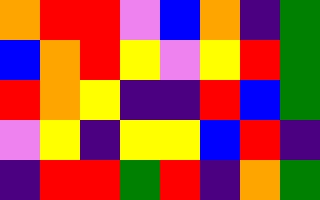[["orange", "red", "red", "violet", "blue", "orange", "indigo", "green"], ["blue", "orange", "red", "yellow", "violet", "yellow", "red", "green"], ["red", "orange", "yellow", "indigo", "indigo", "red", "blue", "green"], ["violet", "yellow", "indigo", "yellow", "yellow", "blue", "red", "indigo"], ["indigo", "red", "red", "green", "red", "indigo", "orange", "green"]]